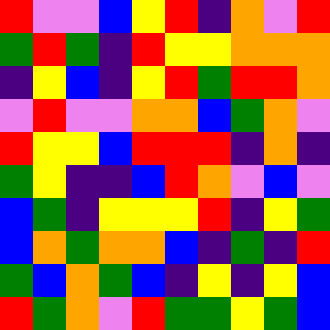[["red", "violet", "violet", "blue", "yellow", "red", "indigo", "orange", "violet", "red"], ["green", "red", "green", "indigo", "red", "yellow", "yellow", "orange", "orange", "orange"], ["indigo", "yellow", "blue", "indigo", "yellow", "red", "green", "red", "red", "orange"], ["violet", "red", "violet", "violet", "orange", "orange", "blue", "green", "orange", "violet"], ["red", "yellow", "yellow", "blue", "red", "red", "red", "indigo", "orange", "indigo"], ["green", "yellow", "indigo", "indigo", "blue", "red", "orange", "violet", "blue", "violet"], ["blue", "green", "indigo", "yellow", "yellow", "yellow", "red", "indigo", "yellow", "green"], ["blue", "orange", "green", "orange", "orange", "blue", "indigo", "green", "indigo", "red"], ["green", "blue", "orange", "green", "blue", "indigo", "yellow", "indigo", "yellow", "blue"], ["red", "green", "orange", "violet", "red", "green", "green", "yellow", "green", "blue"]]